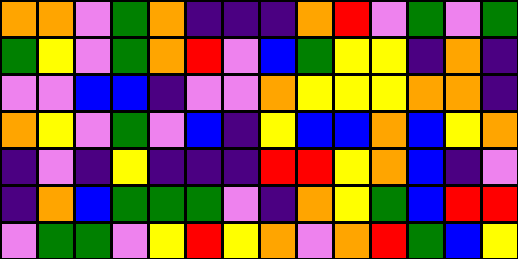[["orange", "orange", "violet", "green", "orange", "indigo", "indigo", "indigo", "orange", "red", "violet", "green", "violet", "green"], ["green", "yellow", "violet", "green", "orange", "red", "violet", "blue", "green", "yellow", "yellow", "indigo", "orange", "indigo"], ["violet", "violet", "blue", "blue", "indigo", "violet", "violet", "orange", "yellow", "yellow", "yellow", "orange", "orange", "indigo"], ["orange", "yellow", "violet", "green", "violet", "blue", "indigo", "yellow", "blue", "blue", "orange", "blue", "yellow", "orange"], ["indigo", "violet", "indigo", "yellow", "indigo", "indigo", "indigo", "red", "red", "yellow", "orange", "blue", "indigo", "violet"], ["indigo", "orange", "blue", "green", "green", "green", "violet", "indigo", "orange", "yellow", "green", "blue", "red", "red"], ["violet", "green", "green", "violet", "yellow", "red", "yellow", "orange", "violet", "orange", "red", "green", "blue", "yellow"]]